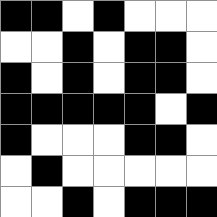[["black", "black", "white", "black", "white", "white", "white"], ["white", "white", "black", "white", "black", "black", "white"], ["black", "white", "black", "white", "black", "black", "white"], ["black", "black", "black", "black", "black", "white", "black"], ["black", "white", "white", "white", "black", "black", "white"], ["white", "black", "white", "white", "white", "white", "white"], ["white", "white", "black", "white", "black", "black", "black"]]